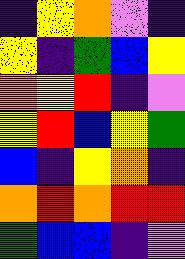[["indigo", "yellow", "orange", "violet", "indigo"], ["yellow", "indigo", "green", "blue", "yellow"], ["orange", "yellow", "red", "indigo", "violet"], ["yellow", "red", "blue", "yellow", "green"], ["blue", "indigo", "yellow", "orange", "indigo"], ["orange", "red", "orange", "red", "red"], ["green", "blue", "blue", "indigo", "violet"]]